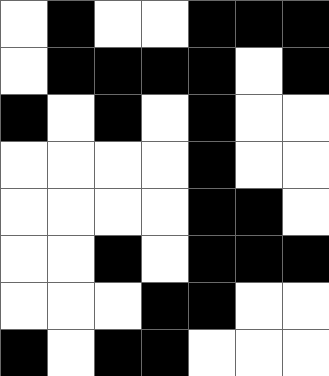[["white", "black", "white", "white", "black", "black", "black"], ["white", "black", "black", "black", "black", "white", "black"], ["black", "white", "black", "white", "black", "white", "white"], ["white", "white", "white", "white", "black", "white", "white"], ["white", "white", "white", "white", "black", "black", "white"], ["white", "white", "black", "white", "black", "black", "black"], ["white", "white", "white", "black", "black", "white", "white"], ["black", "white", "black", "black", "white", "white", "white"]]